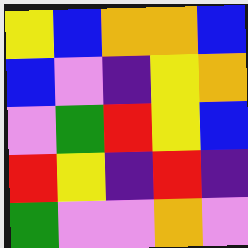[["yellow", "blue", "orange", "orange", "blue"], ["blue", "violet", "indigo", "yellow", "orange"], ["violet", "green", "red", "yellow", "blue"], ["red", "yellow", "indigo", "red", "indigo"], ["green", "violet", "violet", "orange", "violet"]]